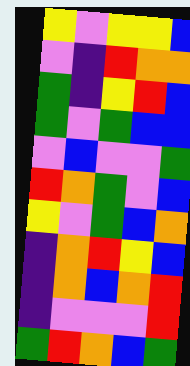[["yellow", "violet", "yellow", "yellow", "blue"], ["violet", "indigo", "red", "orange", "orange"], ["green", "indigo", "yellow", "red", "blue"], ["green", "violet", "green", "blue", "blue"], ["violet", "blue", "violet", "violet", "green"], ["red", "orange", "green", "violet", "blue"], ["yellow", "violet", "green", "blue", "orange"], ["indigo", "orange", "red", "yellow", "blue"], ["indigo", "orange", "blue", "orange", "red"], ["indigo", "violet", "violet", "violet", "red"], ["green", "red", "orange", "blue", "green"]]